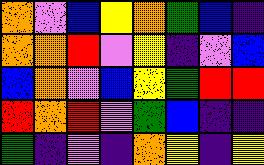[["orange", "violet", "blue", "yellow", "orange", "green", "blue", "indigo"], ["orange", "orange", "red", "violet", "yellow", "indigo", "violet", "blue"], ["blue", "orange", "violet", "blue", "yellow", "green", "red", "red"], ["red", "orange", "red", "violet", "green", "blue", "indigo", "indigo"], ["green", "indigo", "violet", "indigo", "orange", "yellow", "indigo", "yellow"]]